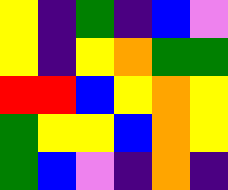[["yellow", "indigo", "green", "indigo", "blue", "violet"], ["yellow", "indigo", "yellow", "orange", "green", "green"], ["red", "red", "blue", "yellow", "orange", "yellow"], ["green", "yellow", "yellow", "blue", "orange", "yellow"], ["green", "blue", "violet", "indigo", "orange", "indigo"]]